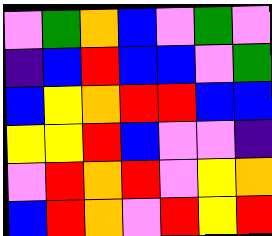[["violet", "green", "orange", "blue", "violet", "green", "violet"], ["indigo", "blue", "red", "blue", "blue", "violet", "green"], ["blue", "yellow", "orange", "red", "red", "blue", "blue"], ["yellow", "yellow", "red", "blue", "violet", "violet", "indigo"], ["violet", "red", "orange", "red", "violet", "yellow", "orange"], ["blue", "red", "orange", "violet", "red", "yellow", "red"]]